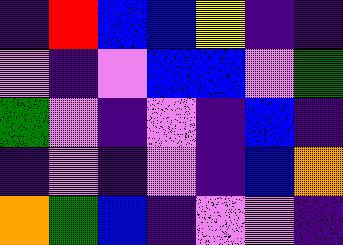[["indigo", "red", "blue", "blue", "yellow", "indigo", "indigo"], ["violet", "indigo", "violet", "blue", "blue", "violet", "green"], ["green", "violet", "indigo", "violet", "indigo", "blue", "indigo"], ["indigo", "violet", "indigo", "violet", "indigo", "blue", "orange"], ["orange", "green", "blue", "indigo", "violet", "violet", "indigo"]]